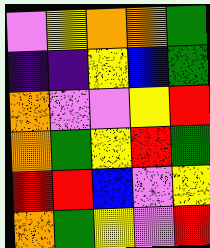[["violet", "yellow", "orange", "orange", "green"], ["indigo", "indigo", "yellow", "blue", "green"], ["orange", "violet", "violet", "yellow", "red"], ["orange", "green", "yellow", "red", "green"], ["red", "red", "blue", "violet", "yellow"], ["orange", "green", "yellow", "violet", "red"]]